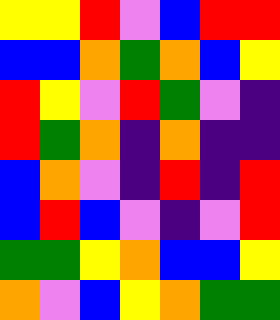[["yellow", "yellow", "red", "violet", "blue", "red", "red"], ["blue", "blue", "orange", "green", "orange", "blue", "yellow"], ["red", "yellow", "violet", "red", "green", "violet", "indigo"], ["red", "green", "orange", "indigo", "orange", "indigo", "indigo"], ["blue", "orange", "violet", "indigo", "red", "indigo", "red"], ["blue", "red", "blue", "violet", "indigo", "violet", "red"], ["green", "green", "yellow", "orange", "blue", "blue", "yellow"], ["orange", "violet", "blue", "yellow", "orange", "green", "green"]]